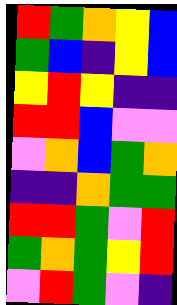[["red", "green", "orange", "yellow", "blue"], ["green", "blue", "indigo", "yellow", "blue"], ["yellow", "red", "yellow", "indigo", "indigo"], ["red", "red", "blue", "violet", "violet"], ["violet", "orange", "blue", "green", "orange"], ["indigo", "indigo", "orange", "green", "green"], ["red", "red", "green", "violet", "red"], ["green", "orange", "green", "yellow", "red"], ["violet", "red", "green", "violet", "indigo"]]